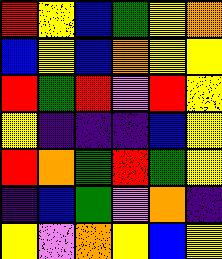[["red", "yellow", "blue", "green", "yellow", "orange"], ["blue", "yellow", "blue", "orange", "yellow", "yellow"], ["red", "green", "red", "violet", "red", "yellow"], ["yellow", "indigo", "indigo", "indigo", "blue", "yellow"], ["red", "orange", "green", "red", "green", "yellow"], ["indigo", "blue", "green", "violet", "orange", "indigo"], ["yellow", "violet", "orange", "yellow", "blue", "yellow"]]